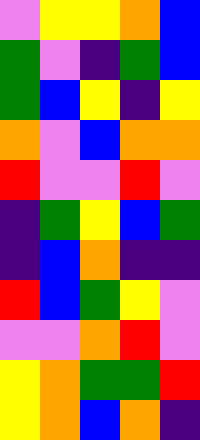[["violet", "yellow", "yellow", "orange", "blue"], ["green", "violet", "indigo", "green", "blue"], ["green", "blue", "yellow", "indigo", "yellow"], ["orange", "violet", "blue", "orange", "orange"], ["red", "violet", "violet", "red", "violet"], ["indigo", "green", "yellow", "blue", "green"], ["indigo", "blue", "orange", "indigo", "indigo"], ["red", "blue", "green", "yellow", "violet"], ["violet", "violet", "orange", "red", "violet"], ["yellow", "orange", "green", "green", "red"], ["yellow", "orange", "blue", "orange", "indigo"]]